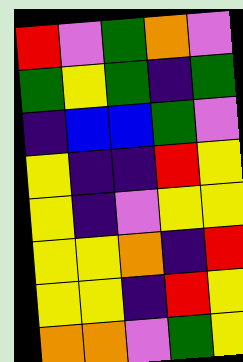[["red", "violet", "green", "orange", "violet"], ["green", "yellow", "green", "indigo", "green"], ["indigo", "blue", "blue", "green", "violet"], ["yellow", "indigo", "indigo", "red", "yellow"], ["yellow", "indigo", "violet", "yellow", "yellow"], ["yellow", "yellow", "orange", "indigo", "red"], ["yellow", "yellow", "indigo", "red", "yellow"], ["orange", "orange", "violet", "green", "yellow"]]